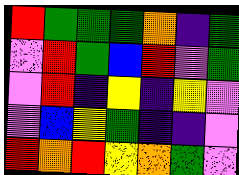[["red", "green", "green", "green", "orange", "indigo", "green"], ["violet", "red", "green", "blue", "red", "violet", "green"], ["violet", "red", "indigo", "yellow", "indigo", "yellow", "violet"], ["violet", "blue", "yellow", "green", "indigo", "indigo", "violet"], ["red", "orange", "red", "yellow", "orange", "green", "violet"]]